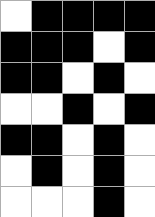[["white", "black", "black", "black", "black"], ["black", "black", "black", "white", "black"], ["black", "black", "white", "black", "white"], ["white", "white", "black", "white", "black"], ["black", "black", "white", "black", "white"], ["white", "black", "white", "black", "white"], ["white", "white", "white", "black", "white"]]